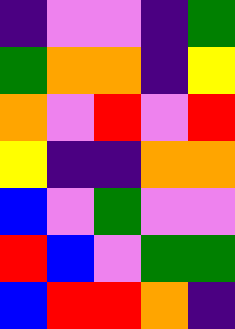[["indigo", "violet", "violet", "indigo", "green"], ["green", "orange", "orange", "indigo", "yellow"], ["orange", "violet", "red", "violet", "red"], ["yellow", "indigo", "indigo", "orange", "orange"], ["blue", "violet", "green", "violet", "violet"], ["red", "blue", "violet", "green", "green"], ["blue", "red", "red", "orange", "indigo"]]